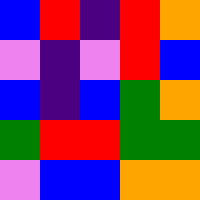[["blue", "red", "indigo", "red", "orange"], ["violet", "indigo", "violet", "red", "blue"], ["blue", "indigo", "blue", "green", "orange"], ["green", "red", "red", "green", "green"], ["violet", "blue", "blue", "orange", "orange"]]